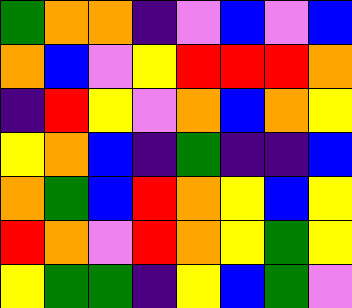[["green", "orange", "orange", "indigo", "violet", "blue", "violet", "blue"], ["orange", "blue", "violet", "yellow", "red", "red", "red", "orange"], ["indigo", "red", "yellow", "violet", "orange", "blue", "orange", "yellow"], ["yellow", "orange", "blue", "indigo", "green", "indigo", "indigo", "blue"], ["orange", "green", "blue", "red", "orange", "yellow", "blue", "yellow"], ["red", "orange", "violet", "red", "orange", "yellow", "green", "yellow"], ["yellow", "green", "green", "indigo", "yellow", "blue", "green", "violet"]]